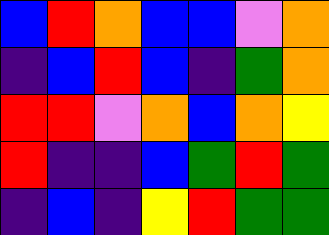[["blue", "red", "orange", "blue", "blue", "violet", "orange"], ["indigo", "blue", "red", "blue", "indigo", "green", "orange"], ["red", "red", "violet", "orange", "blue", "orange", "yellow"], ["red", "indigo", "indigo", "blue", "green", "red", "green"], ["indigo", "blue", "indigo", "yellow", "red", "green", "green"]]